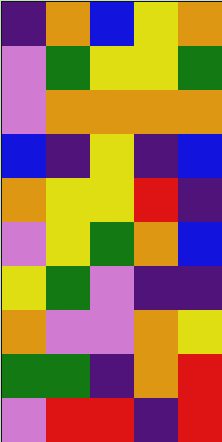[["indigo", "orange", "blue", "yellow", "orange"], ["violet", "green", "yellow", "yellow", "green"], ["violet", "orange", "orange", "orange", "orange"], ["blue", "indigo", "yellow", "indigo", "blue"], ["orange", "yellow", "yellow", "red", "indigo"], ["violet", "yellow", "green", "orange", "blue"], ["yellow", "green", "violet", "indigo", "indigo"], ["orange", "violet", "violet", "orange", "yellow"], ["green", "green", "indigo", "orange", "red"], ["violet", "red", "red", "indigo", "red"]]